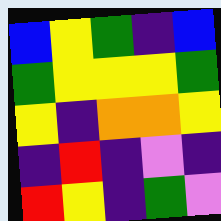[["blue", "yellow", "green", "indigo", "blue"], ["green", "yellow", "yellow", "yellow", "green"], ["yellow", "indigo", "orange", "orange", "yellow"], ["indigo", "red", "indigo", "violet", "indigo"], ["red", "yellow", "indigo", "green", "violet"]]